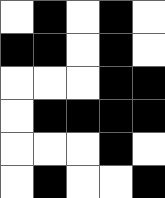[["white", "black", "white", "black", "white"], ["black", "black", "white", "black", "white"], ["white", "white", "white", "black", "black"], ["white", "black", "black", "black", "black"], ["white", "white", "white", "black", "white"], ["white", "black", "white", "white", "black"]]